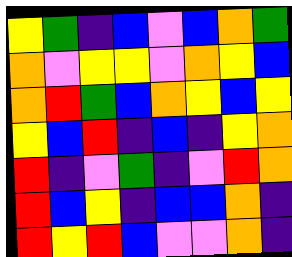[["yellow", "green", "indigo", "blue", "violet", "blue", "orange", "green"], ["orange", "violet", "yellow", "yellow", "violet", "orange", "yellow", "blue"], ["orange", "red", "green", "blue", "orange", "yellow", "blue", "yellow"], ["yellow", "blue", "red", "indigo", "blue", "indigo", "yellow", "orange"], ["red", "indigo", "violet", "green", "indigo", "violet", "red", "orange"], ["red", "blue", "yellow", "indigo", "blue", "blue", "orange", "indigo"], ["red", "yellow", "red", "blue", "violet", "violet", "orange", "indigo"]]